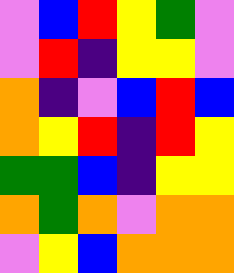[["violet", "blue", "red", "yellow", "green", "violet"], ["violet", "red", "indigo", "yellow", "yellow", "violet"], ["orange", "indigo", "violet", "blue", "red", "blue"], ["orange", "yellow", "red", "indigo", "red", "yellow"], ["green", "green", "blue", "indigo", "yellow", "yellow"], ["orange", "green", "orange", "violet", "orange", "orange"], ["violet", "yellow", "blue", "orange", "orange", "orange"]]